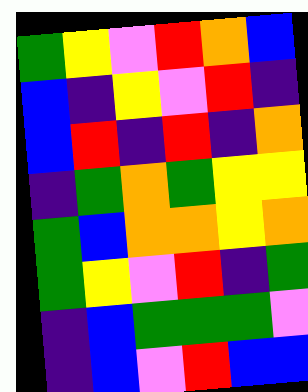[["green", "yellow", "violet", "red", "orange", "blue"], ["blue", "indigo", "yellow", "violet", "red", "indigo"], ["blue", "red", "indigo", "red", "indigo", "orange"], ["indigo", "green", "orange", "green", "yellow", "yellow"], ["green", "blue", "orange", "orange", "yellow", "orange"], ["green", "yellow", "violet", "red", "indigo", "green"], ["indigo", "blue", "green", "green", "green", "violet"], ["indigo", "blue", "violet", "red", "blue", "blue"]]